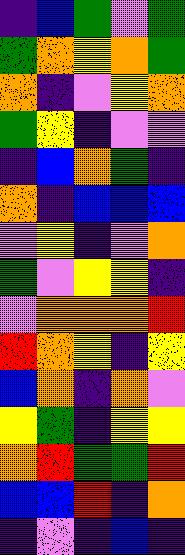[["indigo", "blue", "green", "violet", "green"], ["green", "orange", "yellow", "orange", "green"], ["orange", "indigo", "violet", "yellow", "orange"], ["green", "yellow", "indigo", "violet", "violet"], ["indigo", "blue", "orange", "green", "indigo"], ["orange", "indigo", "blue", "blue", "blue"], ["violet", "yellow", "indigo", "violet", "orange"], ["green", "violet", "yellow", "yellow", "indigo"], ["violet", "orange", "orange", "orange", "red"], ["red", "orange", "yellow", "indigo", "yellow"], ["blue", "orange", "indigo", "orange", "violet"], ["yellow", "green", "indigo", "yellow", "yellow"], ["orange", "red", "green", "green", "red"], ["blue", "blue", "red", "indigo", "orange"], ["indigo", "violet", "indigo", "blue", "indigo"]]